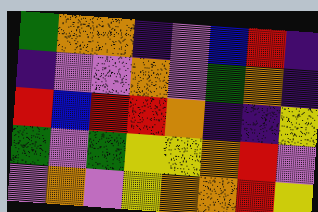[["green", "orange", "orange", "indigo", "violet", "blue", "red", "indigo"], ["indigo", "violet", "violet", "orange", "violet", "green", "orange", "indigo"], ["red", "blue", "red", "red", "orange", "indigo", "indigo", "yellow"], ["green", "violet", "green", "yellow", "yellow", "orange", "red", "violet"], ["violet", "orange", "violet", "yellow", "orange", "orange", "red", "yellow"]]